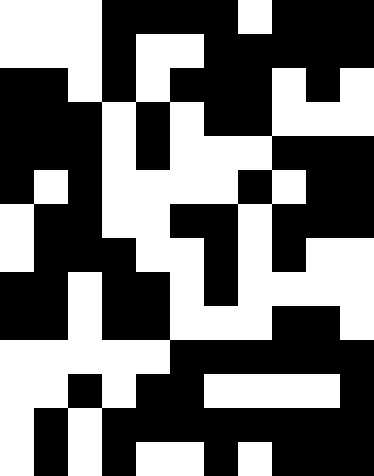[["white", "white", "white", "black", "black", "black", "black", "white", "black", "black", "black"], ["white", "white", "white", "black", "white", "white", "black", "black", "black", "black", "black"], ["black", "black", "white", "black", "white", "black", "black", "black", "white", "black", "white"], ["black", "black", "black", "white", "black", "white", "black", "black", "white", "white", "white"], ["black", "black", "black", "white", "black", "white", "white", "white", "black", "black", "black"], ["black", "white", "black", "white", "white", "white", "white", "black", "white", "black", "black"], ["white", "black", "black", "white", "white", "black", "black", "white", "black", "black", "black"], ["white", "black", "black", "black", "white", "white", "black", "white", "black", "white", "white"], ["black", "black", "white", "black", "black", "white", "black", "white", "white", "white", "white"], ["black", "black", "white", "black", "black", "white", "white", "white", "black", "black", "white"], ["white", "white", "white", "white", "white", "black", "black", "black", "black", "black", "black"], ["white", "white", "black", "white", "black", "black", "white", "white", "white", "white", "black"], ["white", "black", "white", "black", "black", "black", "black", "black", "black", "black", "black"], ["white", "black", "white", "black", "white", "white", "black", "white", "black", "black", "black"]]